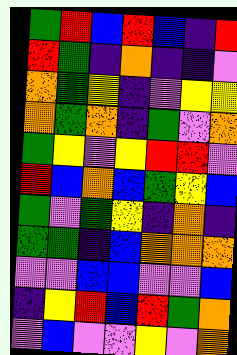[["green", "red", "blue", "red", "blue", "indigo", "red"], ["red", "green", "indigo", "orange", "indigo", "indigo", "violet"], ["orange", "green", "yellow", "indigo", "violet", "yellow", "yellow"], ["orange", "green", "orange", "indigo", "green", "violet", "orange"], ["green", "yellow", "violet", "yellow", "red", "red", "violet"], ["red", "blue", "orange", "blue", "green", "yellow", "blue"], ["green", "violet", "green", "yellow", "indigo", "orange", "indigo"], ["green", "green", "indigo", "blue", "orange", "orange", "orange"], ["violet", "violet", "blue", "blue", "violet", "violet", "blue"], ["indigo", "yellow", "red", "blue", "red", "green", "orange"], ["violet", "blue", "violet", "violet", "yellow", "violet", "orange"]]